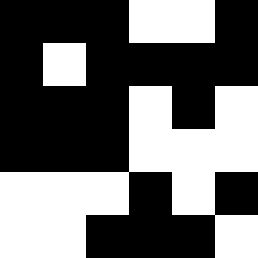[["black", "black", "black", "white", "white", "black"], ["black", "white", "black", "black", "black", "black"], ["black", "black", "black", "white", "black", "white"], ["black", "black", "black", "white", "white", "white"], ["white", "white", "white", "black", "white", "black"], ["white", "white", "black", "black", "black", "white"]]